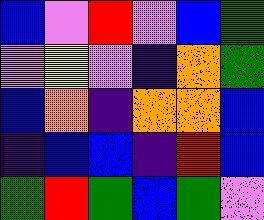[["blue", "violet", "red", "violet", "blue", "green"], ["violet", "yellow", "violet", "indigo", "orange", "green"], ["blue", "orange", "indigo", "orange", "orange", "blue"], ["indigo", "blue", "blue", "indigo", "red", "blue"], ["green", "red", "green", "blue", "green", "violet"]]